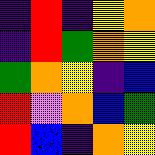[["indigo", "red", "indigo", "yellow", "orange"], ["indigo", "red", "green", "orange", "yellow"], ["green", "orange", "yellow", "indigo", "blue"], ["red", "violet", "orange", "blue", "green"], ["red", "blue", "indigo", "orange", "yellow"]]